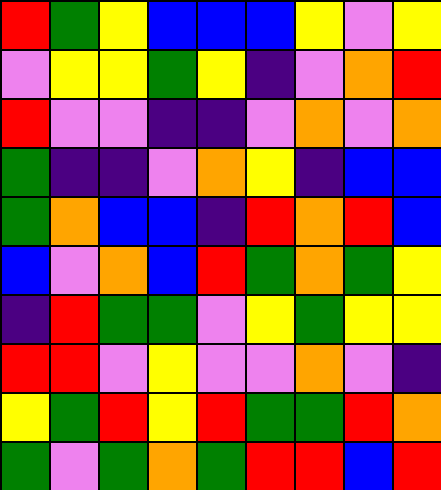[["red", "green", "yellow", "blue", "blue", "blue", "yellow", "violet", "yellow"], ["violet", "yellow", "yellow", "green", "yellow", "indigo", "violet", "orange", "red"], ["red", "violet", "violet", "indigo", "indigo", "violet", "orange", "violet", "orange"], ["green", "indigo", "indigo", "violet", "orange", "yellow", "indigo", "blue", "blue"], ["green", "orange", "blue", "blue", "indigo", "red", "orange", "red", "blue"], ["blue", "violet", "orange", "blue", "red", "green", "orange", "green", "yellow"], ["indigo", "red", "green", "green", "violet", "yellow", "green", "yellow", "yellow"], ["red", "red", "violet", "yellow", "violet", "violet", "orange", "violet", "indigo"], ["yellow", "green", "red", "yellow", "red", "green", "green", "red", "orange"], ["green", "violet", "green", "orange", "green", "red", "red", "blue", "red"]]